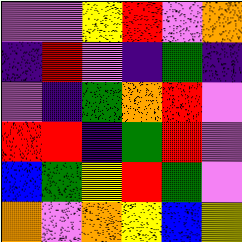[["violet", "violet", "yellow", "red", "violet", "orange"], ["indigo", "red", "violet", "indigo", "green", "indigo"], ["violet", "indigo", "green", "orange", "red", "violet"], ["red", "red", "indigo", "green", "red", "violet"], ["blue", "green", "yellow", "red", "green", "violet"], ["orange", "violet", "orange", "yellow", "blue", "yellow"]]